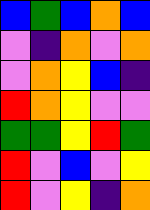[["blue", "green", "blue", "orange", "blue"], ["violet", "indigo", "orange", "violet", "orange"], ["violet", "orange", "yellow", "blue", "indigo"], ["red", "orange", "yellow", "violet", "violet"], ["green", "green", "yellow", "red", "green"], ["red", "violet", "blue", "violet", "yellow"], ["red", "violet", "yellow", "indigo", "orange"]]